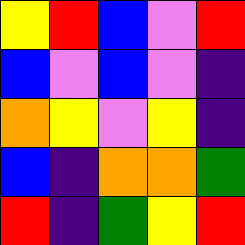[["yellow", "red", "blue", "violet", "red"], ["blue", "violet", "blue", "violet", "indigo"], ["orange", "yellow", "violet", "yellow", "indigo"], ["blue", "indigo", "orange", "orange", "green"], ["red", "indigo", "green", "yellow", "red"]]